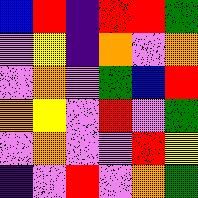[["blue", "red", "indigo", "red", "red", "green"], ["violet", "yellow", "indigo", "orange", "violet", "orange"], ["violet", "orange", "violet", "green", "blue", "red"], ["orange", "yellow", "violet", "red", "violet", "green"], ["violet", "orange", "violet", "violet", "red", "yellow"], ["indigo", "violet", "red", "violet", "orange", "green"]]